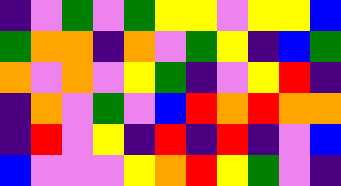[["indigo", "violet", "green", "violet", "green", "yellow", "yellow", "violet", "yellow", "yellow", "blue"], ["green", "orange", "orange", "indigo", "orange", "violet", "green", "yellow", "indigo", "blue", "green"], ["orange", "violet", "orange", "violet", "yellow", "green", "indigo", "violet", "yellow", "red", "indigo"], ["indigo", "orange", "violet", "green", "violet", "blue", "red", "orange", "red", "orange", "orange"], ["indigo", "red", "violet", "yellow", "indigo", "red", "indigo", "red", "indigo", "violet", "blue"], ["blue", "violet", "violet", "violet", "yellow", "orange", "red", "yellow", "green", "violet", "indigo"]]